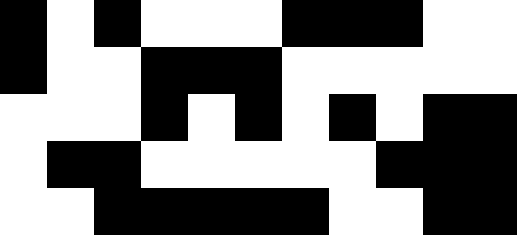[["black", "white", "black", "white", "white", "white", "black", "black", "black", "white", "white"], ["black", "white", "white", "black", "black", "black", "white", "white", "white", "white", "white"], ["white", "white", "white", "black", "white", "black", "white", "black", "white", "black", "black"], ["white", "black", "black", "white", "white", "white", "white", "white", "black", "black", "black"], ["white", "white", "black", "black", "black", "black", "black", "white", "white", "black", "black"]]